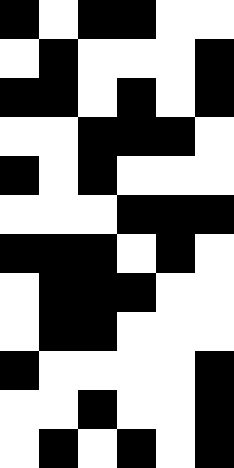[["black", "white", "black", "black", "white", "white"], ["white", "black", "white", "white", "white", "black"], ["black", "black", "white", "black", "white", "black"], ["white", "white", "black", "black", "black", "white"], ["black", "white", "black", "white", "white", "white"], ["white", "white", "white", "black", "black", "black"], ["black", "black", "black", "white", "black", "white"], ["white", "black", "black", "black", "white", "white"], ["white", "black", "black", "white", "white", "white"], ["black", "white", "white", "white", "white", "black"], ["white", "white", "black", "white", "white", "black"], ["white", "black", "white", "black", "white", "black"]]